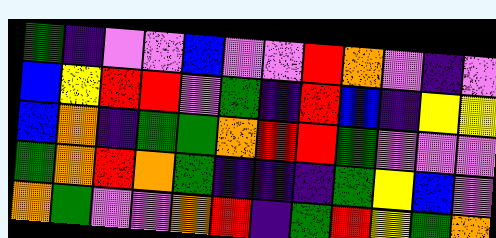[["green", "indigo", "violet", "violet", "blue", "violet", "violet", "red", "orange", "violet", "indigo", "violet"], ["blue", "yellow", "red", "red", "violet", "green", "indigo", "red", "blue", "indigo", "yellow", "yellow"], ["blue", "orange", "indigo", "green", "green", "orange", "red", "red", "green", "violet", "violet", "violet"], ["green", "orange", "red", "orange", "green", "indigo", "indigo", "indigo", "green", "yellow", "blue", "violet"], ["orange", "green", "violet", "violet", "orange", "red", "indigo", "green", "red", "yellow", "green", "orange"]]